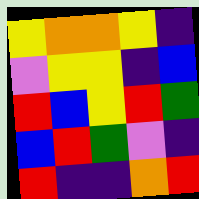[["yellow", "orange", "orange", "yellow", "indigo"], ["violet", "yellow", "yellow", "indigo", "blue"], ["red", "blue", "yellow", "red", "green"], ["blue", "red", "green", "violet", "indigo"], ["red", "indigo", "indigo", "orange", "red"]]